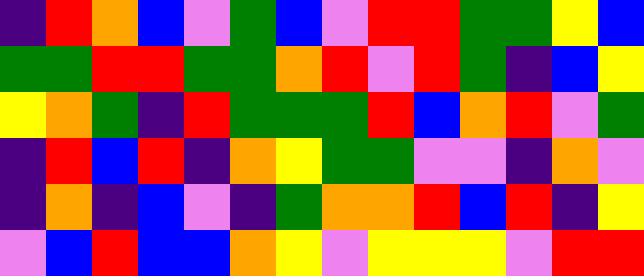[["indigo", "red", "orange", "blue", "violet", "green", "blue", "violet", "red", "red", "green", "green", "yellow", "blue"], ["green", "green", "red", "red", "green", "green", "orange", "red", "violet", "red", "green", "indigo", "blue", "yellow"], ["yellow", "orange", "green", "indigo", "red", "green", "green", "green", "red", "blue", "orange", "red", "violet", "green"], ["indigo", "red", "blue", "red", "indigo", "orange", "yellow", "green", "green", "violet", "violet", "indigo", "orange", "violet"], ["indigo", "orange", "indigo", "blue", "violet", "indigo", "green", "orange", "orange", "red", "blue", "red", "indigo", "yellow"], ["violet", "blue", "red", "blue", "blue", "orange", "yellow", "violet", "yellow", "yellow", "yellow", "violet", "red", "red"]]